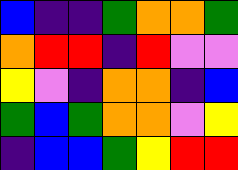[["blue", "indigo", "indigo", "green", "orange", "orange", "green"], ["orange", "red", "red", "indigo", "red", "violet", "violet"], ["yellow", "violet", "indigo", "orange", "orange", "indigo", "blue"], ["green", "blue", "green", "orange", "orange", "violet", "yellow"], ["indigo", "blue", "blue", "green", "yellow", "red", "red"]]